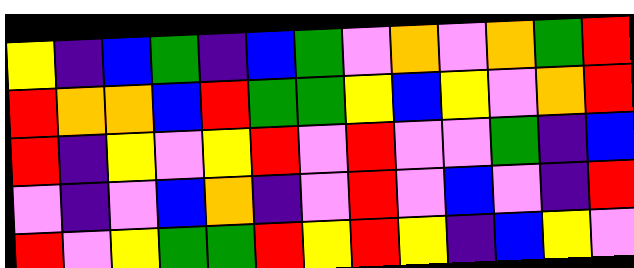[["yellow", "indigo", "blue", "green", "indigo", "blue", "green", "violet", "orange", "violet", "orange", "green", "red"], ["red", "orange", "orange", "blue", "red", "green", "green", "yellow", "blue", "yellow", "violet", "orange", "red"], ["red", "indigo", "yellow", "violet", "yellow", "red", "violet", "red", "violet", "violet", "green", "indigo", "blue"], ["violet", "indigo", "violet", "blue", "orange", "indigo", "violet", "red", "violet", "blue", "violet", "indigo", "red"], ["red", "violet", "yellow", "green", "green", "red", "yellow", "red", "yellow", "indigo", "blue", "yellow", "violet"]]